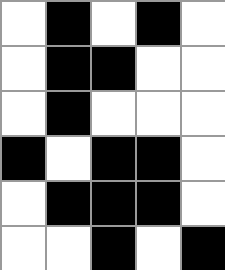[["white", "black", "white", "black", "white"], ["white", "black", "black", "white", "white"], ["white", "black", "white", "white", "white"], ["black", "white", "black", "black", "white"], ["white", "black", "black", "black", "white"], ["white", "white", "black", "white", "black"]]